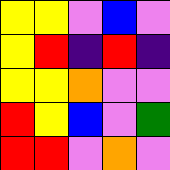[["yellow", "yellow", "violet", "blue", "violet"], ["yellow", "red", "indigo", "red", "indigo"], ["yellow", "yellow", "orange", "violet", "violet"], ["red", "yellow", "blue", "violet", "green"], ["red", "red", "violet", "orange", "violet"]]